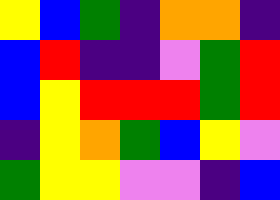[["yellow", "blue", "green", "indigo", "orange", "orange", "indigo"], ["blue", "red", "indigo", "indigo", "violet", "green", "red"], ["blue", "yellow", "red", "red", "red", "green", "red"], ["indigo", "yellow", "orange", "green", "blue", "yellow", "violet"], ["green", "yellow", "yellow", "violet", "violet", "indigo", "blue"]]